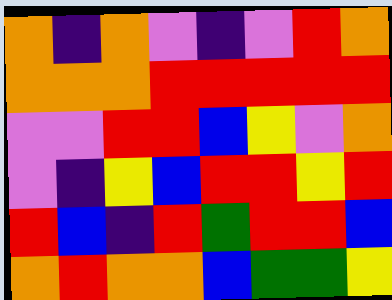[["orange", "indigo", "orange", "violet", "indigo", "violet", "red", "orange"], ["orange", "orange", "orange", "red", "red", "red", "red", "red"], ["violet", "violet", "red", "red", "blue", "yellow", "violet", "orange"], ["violet", "indigo", "yellow", "blue", "red", "red", "yellow", "red"], ["red", "blue", "indigo", "red", "green", "red", "red", "blue"], ["orange", "red", "orange", "orange", "blue", "green", "green", "yellow"]]